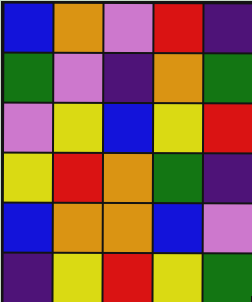[["blue", "orange", "violet", "red", "indigo"], ["green", "violet", "indigo", "orange", "green"], ["violet", "yellow", "blue", "yellow", "red"], ["yellow", "red", "orange", "green", "indigo"], ["blue", "orange", "orange", "blue", "violet"], ["indigo", "yellow", "red", "yellow", "green"]]